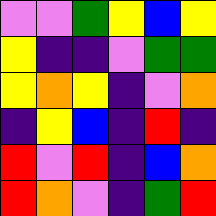[["violet", "violet", "green", "yellow", "blue", "yellow"], ["yellow", "indigo", "indigo", "violet", "green", "green"], ["yellow", "orange", "yellow", "indigo", "violet", "orange"], ["indigo", "yellow", "blue", "indigo", "red", "indigo"], ["red", "violet", "red", "indigo", "blue", "orange"], ["red", "orange", "violet", "indigo", "green", "red"]]